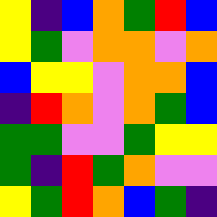[["yellow", "indigo", "blue", "orange", "green", "red", "blue"], ["yellow", "green", "violet", "orange", "orange", "violet", "orange"], ["blue", "yellow", "yellow", "violet", "orange", "orange", "blue"], ["indigo", "red", "orange", "violet", "orange", "green", "blue"], ["green", "green", "violet", "violet", "green", "yellow", "yellow"], ["green", "indigo", "red", "green", "orange", "violet", "violet"], ["yellow", "green", "red", "orange", "blue", "green", "indigo"]]